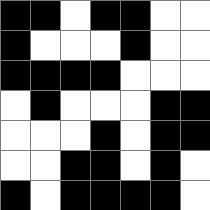[["black", "black", "white", "black", "black", "white", "white"], ["black", "white", "white", "white", "black", "white", "white"], ["black", "black", "black", "black", "white", "white", "white"], ["white", "black", "white", "white", "white", "black", "black"], ["white", "white", "white", "black", "white", "black", "black"], ["white", "white", "black", "black", "white", "black", "white"], ["black", "white", "black", "black", "black", "black", "white"]]